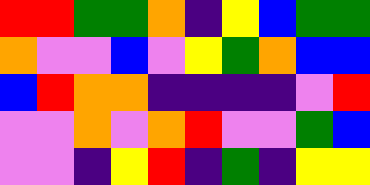[["red", "red", "green", "green", "orange", "indigo", "yellow", "blue", "green", "green"], ["orange", "violet", "violet", "blue", "violet", "yellow", "green", "orange", "blue", "blue"], ["blue", "red", "orange", "orange", "indigo", "indigo", "indigo", "indigo", "violet", "red"], ["violet", "violet", "orange", "violet", "orange", "red", "violet", "violet", "green", "blue"], ["violet", "violet", "indigo", "yellow", "red", "indigo", "green", "indigo", "yellow", "yellow"]]